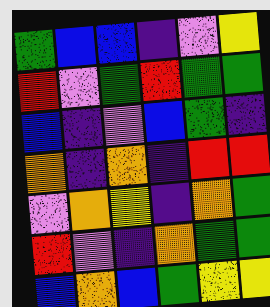[["green", "blue", "blue", "indigo", "violet", "yellow"], ["red", "violet", "green", "red", "green", "green"], ["blue", "indigo", "violet", "blue", "green", "indigo"], ["orange", "indigo", "orange", "indigo", "red", "red"], ["violet", "orange", "yellow", "indigo", "orange", "green"], ["red", "violet", "indigo", "orange", "green", "green"], ["blue", "orange", "blue", "green", "yellow", "yellow"]]